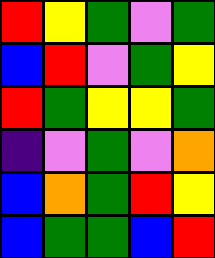[["red", "yellow", "green", "violet", "green"], ["blue", "red", "violet", "green", "yellow"], ["red", "green", "yellow", "yellow", "green"], ["indigo", "violet", "green", "violet", "orange"], ["blue", "orange", "green", "red", "yellow"], ["blue", "green", "green", "blue", "red"]]